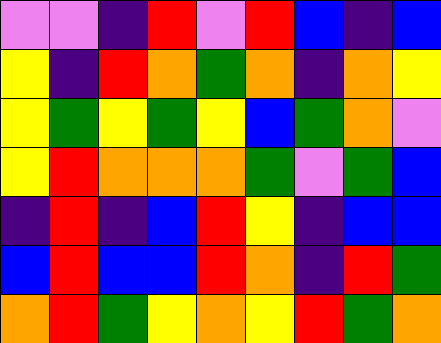[["violet", "violet", "indigo", "red", "violet", "red", "blue", "indigo", "blue"], ["yellow", "indigo", "red", "orange", "green", "orange", "indigo", "orange", "yellow"], ["yellow", "green", "yellow", "green", "yellow", "blue", "green", "orange", "violet"], ["yellow", "red", "orange", "orange", "orange", "green", "violet", "green", "blue"], ["indigo", "red", "indigo", "blue", "red", "yellow", "indigo", "blue", "blue"], ["blue", "red", "blue", "blue", "red", "orange", "indigo", "red", "green"], ["orange", "red", "green", "yellow", "orange", "yellow", "red", "green", "orange"]]